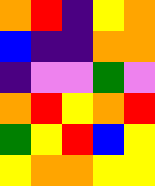[["orange", "red", "indigo", "yellow", "orange"], ["blue", "indigo", "indigo", "orange", "orange"], ["indigo", "violet", "violet", "green", "violet"], ["orange", "red", "yellow", "orange", "red"], ["green", "yellow", "red", "blue", "yellow"], ["yellow", "orange", "orange", "yellow", "yellow"]]